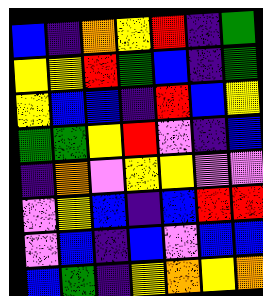[["blue", "indigo", "orange", "yellow", "red", "indigo", "green"], ["yellow", "yellow", "red", "green", "blue", "indigo", "green"], ["yellow", "blue", "blue", "indigo", "red", "blue", "yellow"], ["green", "green", "yellow", "red", "violet", "indigo", "blue"], ["indigo", "orange", "violet", "yellow", "yellow", "violet", "violet"], ["violet", "yellow", "blue", "indigo", "blue", "red", "red"], ["violet", "blue", "indigo", "blue", "violet", "blue", "blue"], ["blue", "green", "indigo", "yellow", "orange", "yellow", "orange"]]